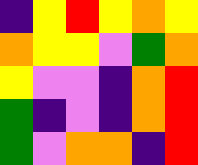[["indigo", "yellow", "red", "yellow", "orange", "yellow"], ["orange", "yellow", "yellow", "violet", "green", "orange"], ["yellow", "violet", "violet", "indigo", "orange", "red"], ["green", "indigo", "violet", "indigo", "orange", "red"], ["green", "violet", "orange", "orange", "indigo", "red"]]